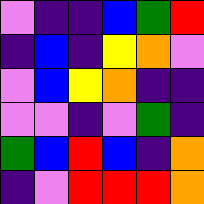[["violet", "indigo", "indigo", "blue", "green", "red"], ["indigo", "blue", "indigo", "yellow", "orange", "violet"], ["violet", "blue", "yellow", "orange", "indigo", "indigo"], ["violet", "violet", "indigo", "violet", "green", "indigo"], ["green", "blue", "red", "blue", "indigo", "orange"], ["indigo", "violet", "red", "red", "red", "orange"]]